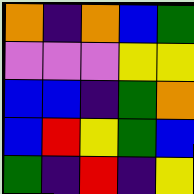[["orange", "indigo", "orange", "blue", "green"], ["violet", "violet", "violet", "yellow", "yellow"], ["blue", "blue", "indigo", "green", "orange"], ["blue", "red", "yellow", "green", "blue"], ["green", "indigo", "red", "indigo", "yellow"]]